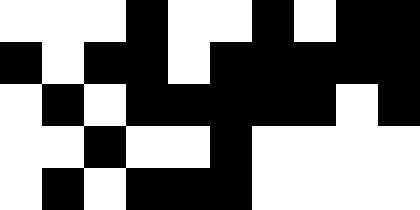[["white", "white", "white", "black", "white", "white", "black", "white", "black", "black"], ["black", "white", "black", "black", "white", "black", "black", "black", "black", "black"], ["white", "black", "white", "black", "black", "black", "black", "black", "white", "black"], ["white", "white", "black", "white", "white", "black", "white", "white", "white", "white"], ["white", "black", "white", "black", "black", "black", "white", "white", "white", "white"]]